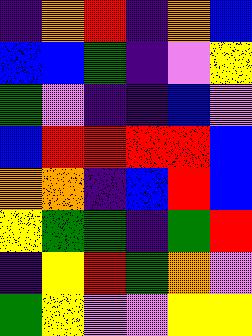[["indigo", "orange", "red", "indigo", "orange", "blue"], ["blue", "blue", "green", "indigo", "violet", "yellow"], ["green", "violet", "indigo", "indigo", "blue", "violet"], ["blue", "red", "red", "red", "red", "blue"], ["orange", "orange", "indigo", "blue", "red", "blue"], ["yellow", "green", "green", "indigo", "green", "red"], ["indigo", "yellow", "red", "green", "orange", "violet"], ["green", "yellow", "violet", "violet", "yellow", "yellow"]]